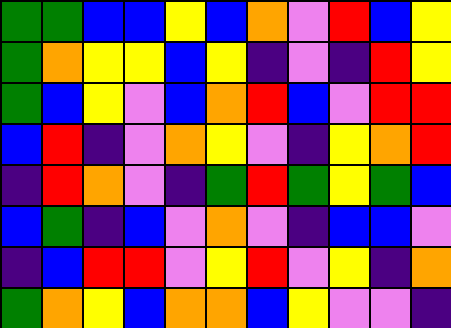[["green", "green", "blue", "blue", "yellow", "blue", "orange", "violet", "red", "blue", "yellow"], ["green", "orange", "yellow", "yellow", "blue", "yellow", "indigo", "violet", "indigo", "red", "yellow"], ["green", "blue", "yellow", "violet", "blue", "orange", "red", "blue", "violet", "red", "red"], ["blue", "red", "indigo", "violet", "orange", "yellow", "violet", "indigo", "yellow", "orange", "red"], ["indigo", "red", "orange", "violet", "indigo", "green", "red", "green", "yellow", "green", "blue"], ["blue", "green", "indigo", "blue", "violet", "orange", "violet", "indigo", "blue", "blue", "violet"], ["indigo", "blue", "red", "red", "violet", "yellow", "red", "violet", "yellow", "indigo", "orange"], ["green", "orange", "yellow", "blue", "orange", "orange", "blue", "yellow", "violet", "violet", "indigo"]]